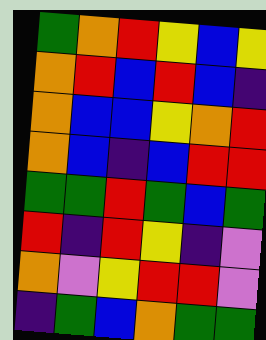[["green", "orange", "red", "yellow", "blue", "yellow"], ["orange", "red", "blue", "red", "blue", "indigo"], ["orange", "blue", "blue", "yellow", "orange", "red"], ["orange", "blue", "indigo", "blue", "red", "red"], ["green", "green", "red", "green", "blue", "green"], ["red", "indigo", "red", "yellow", "indigo", "violet"], ["orange", "violet", "yellow", "red", "red", "violet"], ["indigo", "green", "blue", "orange", "green", "green"]]